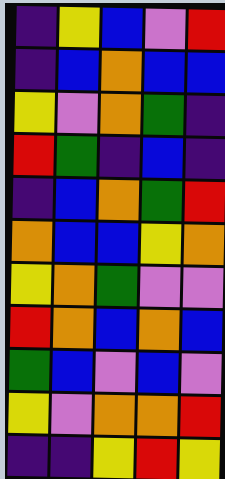[["indigo", "yellow", "blue", "violet", "red"], ["indigo", "blue", "orange", "blue", "blue"], ["yellow", "violet", "orange", "green", "indigo"], ["red", "green", "indigo", "blue", "indigo"], ["indigo", "blue", "orange", "green", "red"], ["orange", "blue", "blue", "yellow", "orange"], ["yellow", "orange", "green", "violet", "violet"], ["red", "orange", "blue", "orange", "blue"], ["green", "blue", "violet", "blue", "violet"], ["yellow", "violet", "orange", "orange", "red"], ["indigo", "indigo", "yellow", "red", "yellow"]]